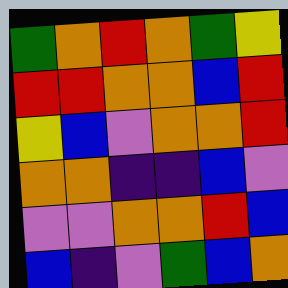[["green", "orange", "red", "orange", "green", "yellow"], ["red", "red", "orange", "orange", "blue", "red"], ["yellow", "blue", "violet", "orange", "orange", "red"], ["orange", "orange", "indigo", "indigo", "blue", "violet"], ["violet", "violet", "orange", "orange", "red", "blue"], ["blue", "indigo", "violet", "green", "blue", "orange"]]